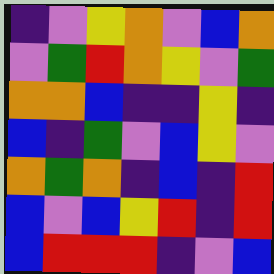[["indigo", "violet", "yellow", "orange", "violet", "blue", "orange"], ["violet", "green", "red", "orange", "yellow", "violet", "green"], ["orange", "orange", "blue", "indigo", "indigo", "yellow", "indigo"], ["blue", "indigo", "green", "violet", "blue", "yellow", "violet"], ["orange", "green", "orange", "indigo", "blue", "indigo", "red"], ["blue", "violet", "blue", "yellow", "red", "indigo", "red"], ["blue", "red", "red", "red", "indigo", "violet", "blue"]]